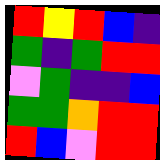[["red", "yellow", "red", "blue", "indigo"], ["green", "indigo", "green", "red", "red"], ["violet", "green", "indigo", "indigo", "blue"], ["green", "green", "orange", "red", "red"], ["red", "blue", "violet", "red", "red"]]